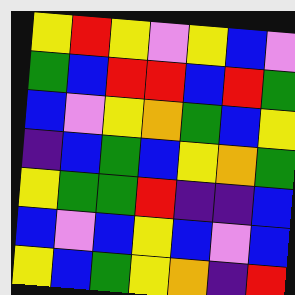[["yellow", "red", "yellow", "violet", "yellow", "blue", "violet"], ["green", "blue", "red", "red", "blue", "red", "green"], ["blue", "violet", "yellow", "orange", "green", "blue", "yellow"], ["indigo", "blue", "green", "blue", "yellow", "orange", "green"], ["yellow", "green", "green", "red", "indigo", "indigo", "blue"], ["blue", "violet", "blue", "yellow", "blue", "violet", "blue"], ["yellow", "blue", "green", "yellow", "orange", "indigo", "red"]]